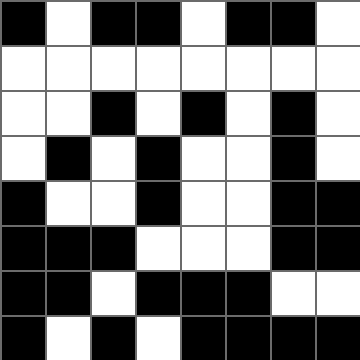[["black", "white", "black", "black", "white", "black", "black", "white"], ["white", "white", "white", "white", "white", "white", "white", "white"], ["white", "white", "black", "white", "black", "white", "black", "white"], ["white", "black", "white", "black", "white", "white", "black", "white"], ["black", "white", "white", "black", "white", "white", "black", "black"], ["black", "black", "black", "white", "white", "white", "black", "black"], ["black", "black", "white", "black", "black", "black", "white", "white"], ["black", "white", "black", "white", "black", "black", "black", "black"]]